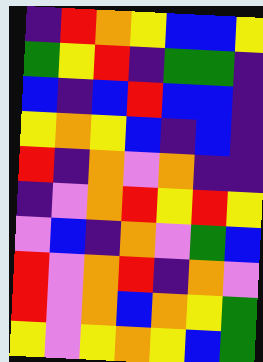[["indigo", "red", "orange", "yellow", "blue", "blue", "yellow"], ["green", "yellow", "red", "indigo", "green", "green", "indigo"], ["blue", "indigo", "blue", "red", "blue", "blue", "indigo"], ["yellow", "orange", "yellow", "blue", "indigo", "blue", "indigo"], ["red", "indigo", "orange", "violet", "orange", "indigo", "indigo"], ["indigo", "violet", "orange", "red", "yellow", "red", "yellow"], ["violet", "blue", "indigo", "orange", "violet", "green", "blue"], ["red", "violet", "orange", "red", "indigo", "orange", "violet"], ["red", "violet", "orange", "blue", "orange", "yellow", "green"], ["yellow", "violet", "yellow", "orange", "yellow", "blue", "green"]]